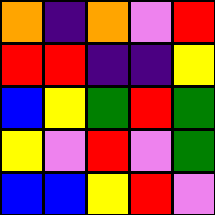[["orange", "indigo", "orange", "violet", "red"], ["red", "red", "indigo", "indigo", "yellow"], ["blue", "yellow", "green", "red", "green"], ["yellow", "violet", "red", "violet", "green"], ["blue", "blue", "yellow", "red", "violet"]]